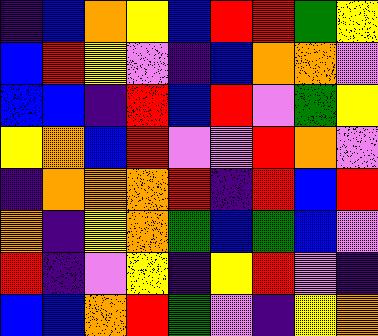[["indigo", "blue", "orange", "yellow", "blue", "red", "red", "green", "yellow"], ["blue", "red", "yellow", "violet", "indigo", "blue", "orange", "orange", "violet"], ["blue", "blue", "indigo", "red", "blue", "red", "violet", "green", "yellow"], ["yellow", "orange", "blue", "red", "violet", "violet", "red", "orange", "violet"], ["indigo", "orange", "orange", "orange", "red", "indigo", "red", "blue", "red"], ["orange", "indigo", "yellow", "orange", "green", "blue", "green", "blue", "violet"], ["red", "indigo", "violet", "yellow", "indigo", "yellow", "red", "violet", "indigo"], ["blue", "blue", "orange", "red", "green", "violet", "indigo", "yellow", "orange"]]